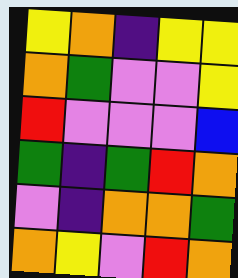[["yellow", "orange", "indigo", "yellow", "yellow"], ["orange", "green", "violet", "violet", "yellow"], ["red", "violet", "violet", "violet", "blue"], ["green", "indigo", "green", "red", "orange"], ["violet", "indigo", "orange", "orange", "green"], ["orange", "yellow", "violet", "red", "orange"]]